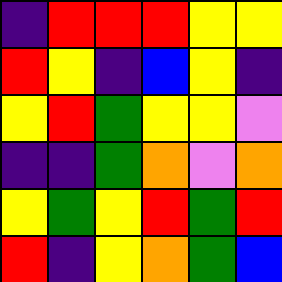[["indigo", "red", "red", "red", "yellow", "yellow"], ["red", "yellow", "indigo", "blue", "yellow", "indigo"], ["yellow", "red", "green", "yellow", "yellow", "violet"], ["indigo", "indigo", "green", "orange", "violet", "orange"], ["yellow", "green", "yellow", "red", "green", "red"], ["red", "indigo", "yellow", "orange", "green", "blue"]]